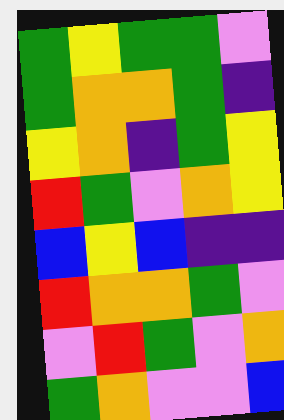[["green", "yellow", "green", "green", "violet"], ["green", "orange", "orange", "green", "indigo"], ["yellow", "orange", "indigo", "green", "yellow"], ["red", "green", "violet", "orange", "yellow"], ["blue", "yellow", "blue", "indigo", "indigo"], ["red", "orange", "orange", "green", "violet"], ["violet", "red", "green", "violet", "orange"], ["green", "orange", "violet", "violet", "blue"]]